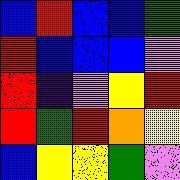[["blue", "red", "blue", "blue", "green"], ["red", "blue", "blue", "blue", "violet"], ["red", "indigo", "violet", "yellow", "red"], ["red", "green", "red", "orange", "yellow"], ["blue", "yellow", "yellow", "green", "violet"]]